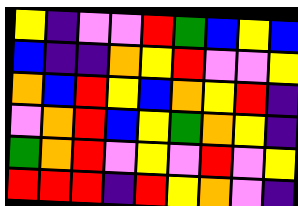[["yellow", "indigo", "violet", "violet", "red", "green", "blue", "yellow", "blue"], ["blue", "indigo", "indigo", "orange", "yellow", "red", "violet", "violet", "yellow"], ["orange", "blue", "red", "yellow", "blue", "orange", "yellow", "red", "indigo"], ["violet", "orange", "red", "blue", "yellow", "green", "orange", "yellow", "indigo"], ["green", "orange", "red", "violet", "yellow", "violet", "red", "violet", "yellow"], ["red", "red", "red", "indigo", "red", "yellow", "orange", "violet", "indigo"]]